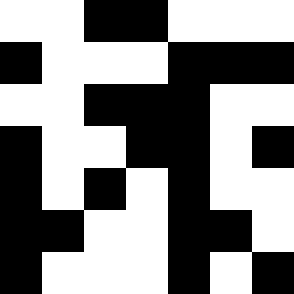[["white", "white", "black", "black", "white", "white", "white"], ["black", "white", "white", "white", "black", "black", "black"], ["white", "white", "black", "black", "black", "white", "white"], ["black", "white", "white", "black", "black", "white", "black"], ["black", "white", "black", "white", "black", "white", "white"], ["black", "black", "white", "white", "black", "black", "white"], ["black", "white", "white", "white", "black", "white", "black"]]